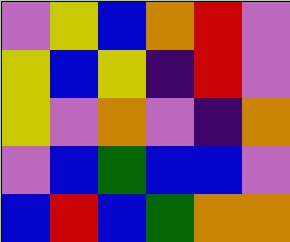[["violet", "yellow", "blue", "orange", "red", "violet"], ["yellow", "blue", "yellow", "indigo", "red", "violet"], ["yellow", "violet", "orange", "violet", "indigo", "orange"], ["violet", "blue", "green", "blue", "blue", "violet"], ["blue", "red", "blue", "green", "orange", "orange"]]